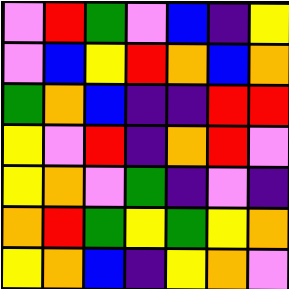[["violet", "red", "green", "violet", "blue", "indigo", "yellow"], ["violet", "blue", "yellow", "red", "orange", "blue", "orange"], ["green", "orange", "blue", "indigo", "indigo", "red", "red"], ["yellow", "violet", "red", "indigo", "orange", "red", "violet"], ["yellow", "orange", "violet", "green", "indigo", "violet", "indigo"], ["orange", "red", "green", "yellow", "green", "yellow", "orange"], ["yellow", "orange", "blue", "indigo", "yellow", "orange", "violet"]]